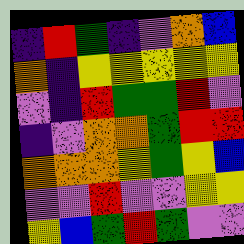[["indigo", "red", "green", "indigo", "violet", "orange", "blue"], ["orange", "indigo", "yellow", "yellow", "yellow", "yellow", "yellow"], ["violet", "indigo", "red", "green", "green", "red", "violet"], ["indigo", "violet", "orange", "orange", "green", "red", "red"], ["orange", "orange", "orange", "yellow", "green", "yellow", "blue"], ["violet", "violet", "red", "violet", "violet", "yellow", "yellow"], ["yellow", "blue", "green", "red", "green", "violet", "violet"]]